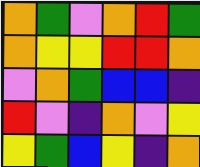[["orange", "green", "violet", "orange", "red", "green"], ["orange", "yellow", "yellow", "red", "red", "orange"], ["violet", "orange", "green", "blue", "blue", "indigo"], ["red", "violet", "indigo", "orange", "violet", "yellow"], ["yellow", "green", "blue", "yellow", "indigo", "orange"]]